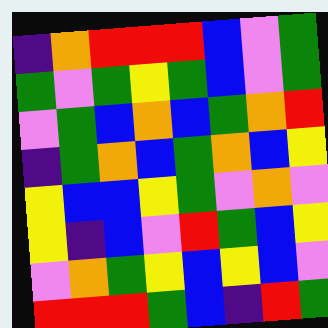[["indigo", "orange", "red", "red", "red", "blue", "violet", "green"], ["green", "violet", "green", "yellow", "green", "blue", "violet", "green"], ["violet", "green", "blue", "orange", "blue", "green", "orange", "red"], ["indigo", "green", "orange", "blue", "green", "orange", "blue", "yellow"], ["yellow", "blue", "blue", "yellow", "green", "violet", "orange", "violet"], ["yellow", "indigo", "blue", "violet", "red", "green", "blue", "yellow"], ["violet", "orange", "green", "yellow", "blue", "yellow", "blue", "violet"], ["red", "red", "red", "green", "blue", "indigo", "red", "green"]]